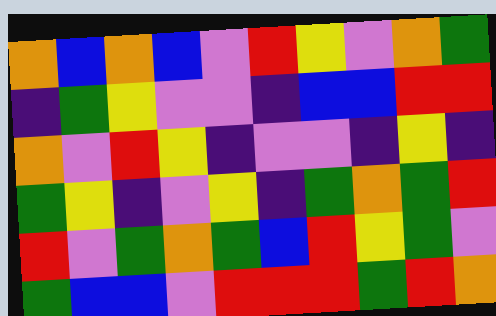[["orange", "blue", "orange", "blue", "violet", "red", "yellow", "violet", "orange", "green"], ["indigo", "green", "yellow", "violet", "violet", "indigo", "blue", "blue", "red", "red"], ["orange", "violet", "red", "yellow", "indigo", "violet", "violet", "indigo", "yellow", "indigo"], ["green", "yellow", "indigo", "violet", "yellow", "indigo", "green", "orange", "green", "red"], ["red", "violet", "green", "orange", "green", "blue", "red", "yellow", "green", "violet"], ["green", "blue", "blue", "violet", "red", "red", "red", "green", "red", "orange"]]